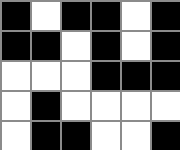[["black", "white", "black", "black", "white", "black"], ["black", "black", "white", "black", "white", "black"], ["white", "white", "white", "black", "black", "black"], ["white", "black", "white", "white", "white", "white"], ["white", "black", "black", "white", "white", "black"]]